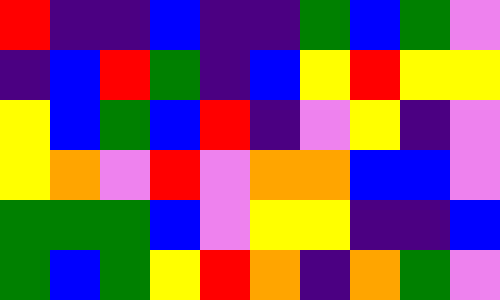[["red", "indigo", "indigo", "blue", "indigo", "indigo", "green", "blue", "green", "violet"], ["indigo", "blue", "red", "green", "indigo", "blue", "yellow", "red", "yellow", "yellow"], ["yellow", "blue", "green", "blue", "red", "indigo", "violet", "yellow", "indigo", "violet"], ["yellow", "orange", "violet", "red", "violet", "orange", "orange", "blue", "blue", "violet"], ["green", "green", "green", "blue", "violet", "yellow", "yellow", "indigo", "indigo", "blue"], ["green", "blue", "green", "yellow", "red", "orange", "indigo", "orange", "green", "violet"]]